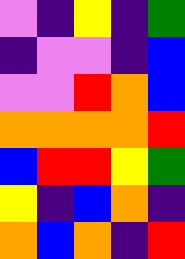[["violet", "indigo", "yellow", "indigo", "green"], ["indigo", "violet", "violet", "indigo", "blue"], ["violet", "violet", "red", "orange", "blue"], ["orange", "orange", "orange", "orange", "red"], ["blue", "red", "red", "yellow", "green"], ["yellow", "indigo", "blue", "orange", "indigo"], ["orange", "blue", "orange", "indigo", "red"]]